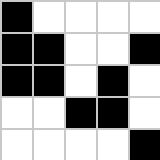[["black", "white", "white", "white", "white"], ["black", "black", "white", "white", "black"], ["black", "black", "white", "black", "white"], ["white", "white", "black", "black", "white"], ["white", "white", "white", "white", "black"]]